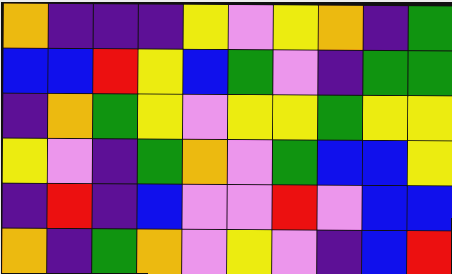[["orange", "indigo", "indigo", "indigo", "yellow", "violet", "yellow", "orange", "indigo", "green"], ["blue", "blue", "red", "yellow", "blue", "green", "violet", "indigo", "green", "green"], ["indigo", "orange", "green", "yellow", "violet", "yellow", "yellow", "green", "yellow", "yellow"], ["yellow", "violet", "indigo", "green", "orange", "violet", "green", "blue", "blue", "yellow"], ["indigo", "red", "indigo", "blue", "violet", "violet", "red", "violet", "blue", "blue"], ["orange", "indigo", "green", "orange", "violet", "yellow", "violet", "indigo", "blue", "red"]]